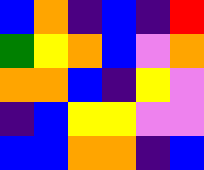[["blue", "orange", "indigo", "blue", "indigo", "red"], ["green", "yellow", "orange", "blue", "violet", "orange"], ["orange", "orange", "blue", "indigo", "yellow", "violet"], ["indigo", "blue", "yellow", "yellow", "violet", "violet"], ["blue", "blue", "orange", "orange", "indigo", "blue"]]